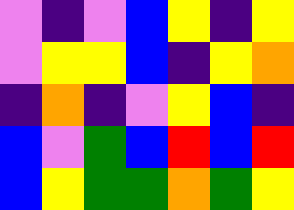[["violet", "indigo", "violet", "blue", "yellow", "indigo", "yellow"], ["violet", "yellow", "yellow", "blue", "indigo", "yellow", "orange"], ["indigo", "orange", "indigo", "violet", "yellow", "blue", "indigo"], ["blue", "violet", "green", "blue", "red", "blue", "red"], ["blue", "yellow", "green", "green", "orange", "green", "yellow"]]